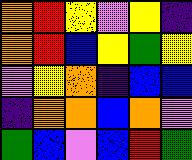[["orange", "red", "yellow", "violet", "yellow", "indigo"], ["orange", "red", "blue", "yellow", "green", "yellow"], ["violet", "yellow", "orange", "indigo", "blue", "blue"], ["indigo", "orange", "orange", "blue", "orange", "violet"], ["green", "blue", "violet", "blue", "red", "green"]]